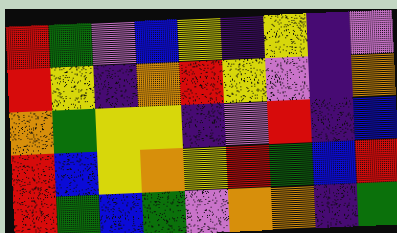[["red", "green", "violet", "blue", "yellow", "indigo", "yellow", "indigo", "violet"], ["red", "yellow", "indigo", "orange", "red", "yellow", "violet", "indigo", "orange"], ["orange", "green", "yellow", "yellow", "indigo", "violet", "red", "indigo", "blue"], ["red", "blue", "yellow", "orange", "yellow", "red", "green", "blue", "red"], ["red", "green", "blue", "green", "violet", "orange", "orange", "indigo", "green"]]